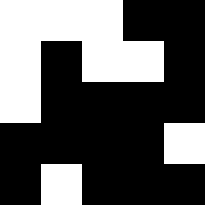[["white", "white", "white", "black", "black"], ["white", "black", "white", "white", "black"], ["white", "black", "black", "black", "black"], ["black", "black", "black", "black", "white"], ["black", "white", "black", "black", "black"]]